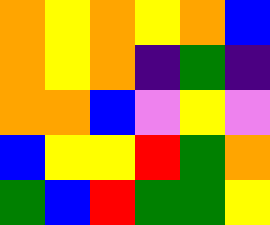[["orange", "yellow", "orange", "yellow", "orange", "blue"], ["orange", "yellow", "orange", "indigo", "green", "indigo"], ["orange", "orange", "blue", "violet", "yellow", "violet"], ["blue", "yellow", "yellow", "red", "green", "orange"], ["green", "blue", "red", "green", "green", "yellow"]]